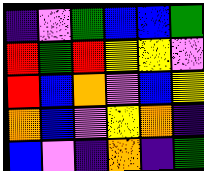[["indigo", "violet", "green", "blue", "blue", "green"], ["red", "green", "red", "yellow", "yellow", "violet"], ["red", "blue", "orange", "violet", "blue", "yellow"], ["orange", "blue", "violet", "yellow", "orange", "indigo"], ["blue", "violet", "indigo", "orange", "indigo", "green"]]